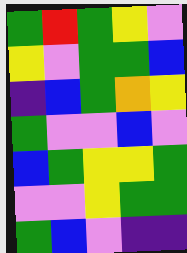[["green", "red", "green", "yellow", "violet"], ["yellow", "violet", "green", "green", "blue"], ["indigo", "blue", "green", "orange", "yellow"], ["green", "violet", "violet", "blue", "violet"], ["blue", "green", "yellow", "yellow", "green"], ["violet", "violet", "yellow", "green", "green"], ["green", "blue", "violet", "indigo", "indigo"]]